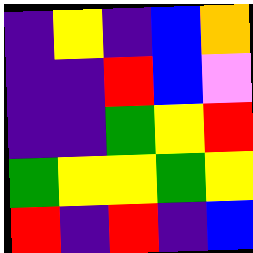[["indigo", "yellow", "indigo", "blue", "orange"], ["indigo", "indigo", "red", "blue", "violet"], ["indigo", "indigo", "green", "yellow", "red"], ["green", "yellow", "yellow", "green", "yellow"], ["red", "indigo", "red", "indigo", "blue"]]